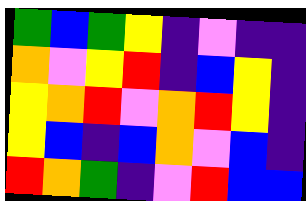[["green", "blue", "green", "yellow", "indigo", "violet", "indigo", "indigo"], ["orange", "violet", "yellow", "red", "indigo", "blue", "yellow", "indigo"], ["yellow", "orange", "red", "violet", "orange", "red", "yellow", "indigo"], ["yellow", "blue", "indigo", "blue", "orange", "violet", "blue", "indigo"], ["red", "orange", "green", "indigo", "violet", "red", "blue", "blue"]]